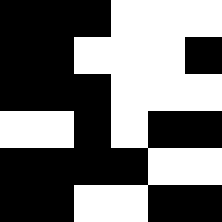[["black", "black", "black", "white", "white", "white"], ["black", "black", "white", "white", "white", "black"], ["black", "black", "black", "white", "white", "white"], ["white", "white", "black", "white", "black", "black"], ["black", "black", "black", "black", "white", "white"], ["black", "black", "white", "white", "black", "black"]]